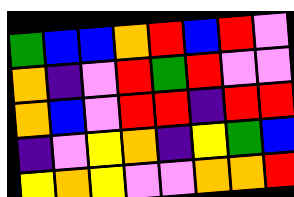[["green", "blue", "blue", "orange", "red", "blue", "red", "violet"], ["orange", "indigo", "violet", "red", "green", "red", "violet", "violet"], ["orange", "blue", "violet", "red", "red", "indigo", "red", "red"], ["indigo", "violet", "yellow", "orange", "indigo", "yellow", "green", "blue"], ["yellow", "orange", "yellow", "violet", "violet", "orange", "orange", "red"]]